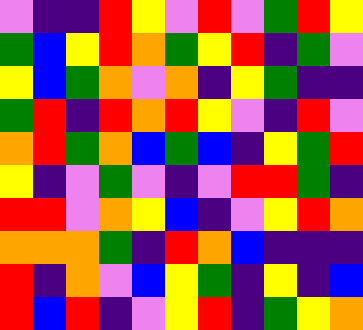[["violet", "indigo", "indigo", "red", "yellow", "violet", "red", "violet", "green", "red", "yellow"], ["green", "blue", "yellow", "red", "orange", "green", "yellow", "red", "indigo", "green", "violet"], ["yellow", "blue", "green", "orange", "violet", "orange", "indigo", "yellow", "green", "indigo", "indigo"], ["green", "red", "indigo", "red", "orange", "red", "yellow", "violet", "indigo", "red", "violet"], ["orange", "red", "green", "orange", "blue", "green", "blue", "indigo", "yellow", "green", "red"], ["yellow", "indigo", "violet", "green", "violet", "indigo", "violet", "red", "red", "green", "indigo"], ["red", "red", "violet", "orange", "yellow", "blue", "indigo", "violet", "yellow", "red", "orange"], ["orange", "orange", "orange", "green", "indigo", "red", "orange", "blue", "indigo", "indigo", "indigo"], ["red", "indigo", "orange", "violet", "blue", "yellow", "green", "indigo", "yellow", "indigo", "blue"], ["red", "blue", "red", "indigo", "violet", "yellow", "red", "indigo", "green", "yellow", "orange"]]